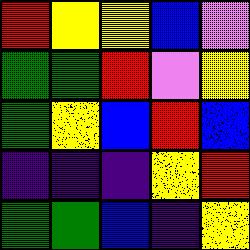[["red", "yellow", "yellow", "blue", "violet"], ["green", "green", "red", "violet", "yellow"], ["green", "yellow", "blue", "red", "blue"], ["indigo", "indigo", "indigo", "yellow", "red"], ["green", "green", "blue", "indigo", "yellow"]]